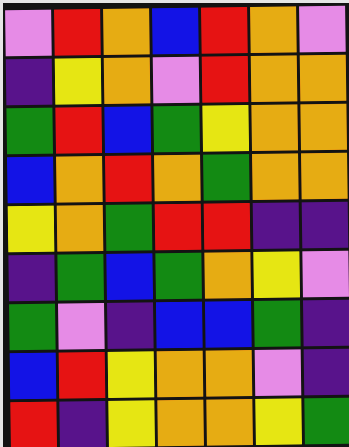[["violet", "red", "orange", "blue", "red", "orange", "violet"], ["indigo", "yellow", "orange", "violet", "red", "orange", "orange"], ["green", "red", "blue", "green", "yellow", "orange", "orange"], ["blue", "orange", "red", "orange", "green", "orange", "orange"], ["yellow", "orange", "green", "red", "red", "indigo", "indigo"], ["indigo", "green", "blue", "green", "orange", "yellow", "violet"], ["green", "violet", "indigo", "blue", "blue", "green", "indigo"], ["blue", "red", "yellow", "orange", "orange", "violet", "indigo"], ["red", "indigo", "yellow", "orange", "orange", "yellow", "green"]]